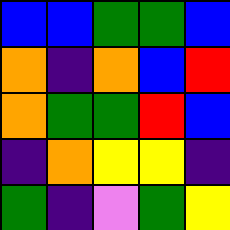[["blue", "blue", "green", "green", "blue"], ["orange", "indigo", "orange", "blue", "red"], ["orange", "green", "green", "red", "blue"], ["indigo", "orange", "yellow", "yellow", "indigo"], ["green", "indigo", "violet", "green", "yellow"]]